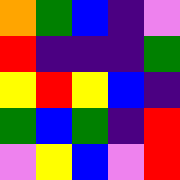[["orange", "green", "blue", "indigo", "violet"], ["red", "indigo", "indigo", "indigo", "green"], ["yellow", "red", "yellow", "blue", "indigo"], ["green", "blue", "green", "indigo", "red"], ["violet", "yellow", "blue", "violet", "red"]]